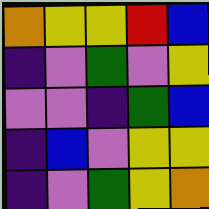[["orange", "yellow", "yellow", "red", "blue"], ["indigo", "violet", "green", "violet", "yellow"], ["violet", "violet", "indigo", "green", "blue"], ["indigo", "blue", "violet", "yellow", "yellow"], ["indigo", "violet", "green", "yellow", "orange"]]